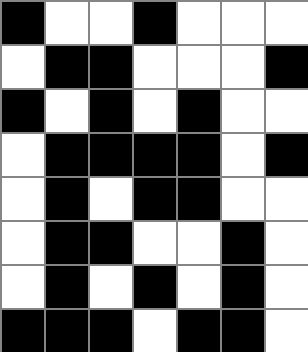[["black", "white", "white", "black", "white", "white", "white"], ["white", "black", "black", "white", "white", "white", "black"], ["black", "white", "black", "white", "black", "white", "white"], ["white", "black", "black", "black", "black", "white", "black"], ["white", "black", "white", "black", "black", "white", "white"], ["white", "black", "black", "white", "white", "black", "white"], ["white", "black", "white", "black", "white", "black", "white"], ["black", "black", "black", "white", "black", "black", "white"]]